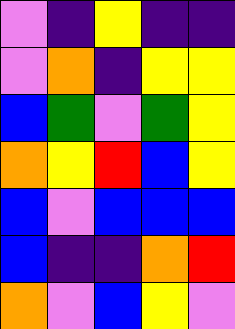[["violet", "indigo", "yellow", "indigo", "indigo"], ["violet", "orange", "indigo", "yellow", "yellow"], ["blue", "green", "violet", "green", "yellow"], ["orange", "yellow", "red", "blue", "yellow"], ["blue", "violet", "blue", "blue", "blue"], ["blue", "indigo", "indigo", "orange", "red"], ["orange", "violet", "blue", "yellow", "violet"]]